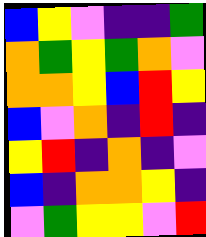[["blue", "yellow", "violet", "indigo", "indigo", "green"], ["orange", "green", "yellow", "green", "orange", "violet"], ["orange", "orange", "yellow", "blue", "red", "yellow"], ["blue", "violet", "orange", "indigo", "red", "indigo"], ["yellow", "red", "indigo", "orange", "indigo", "violet"], ["blue", "indigo", "orange", "orange", "yellow", "indigo"], ["violet", "green", "yellow", "yellow", "violet", "red"]]